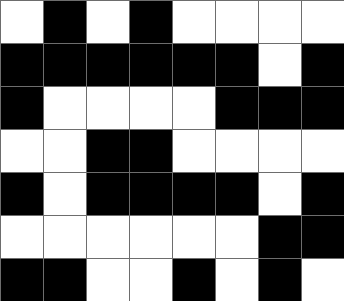[["white", "black", "white", "black", "white", "white", "white", "white"], ["black", "black", "black", "black", "black", "black", "white", "black"], ["black", "white", "white", "white", "white", "black", "black", "black"], ["white", "white", "black", "black", "white", "white", "white", "white"], ["black", "white", "black", "black", "black", "black", "white", "black"], ["white", "white", "white", "white", "white", "white", "black", "black"], ["black", "black", "white", "white", "black", "white", "black", "white"]]